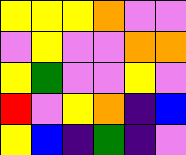[["yellow", "yellow", "yellow", "orange", "violet", "violet"], ["violet", "yellow", "violet", "violet", "orange", "orange"], ["yellow", "green", "violet", "violet", "yellow", "violet"], ["red", "violet", "yellow", "orange", "indigo", "blue"], ["yellow", "blue", "indigo", "green", "indigo", "violet"]]